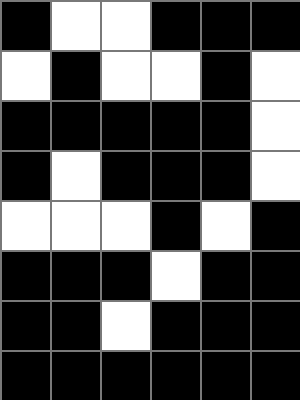[["black", "white", "white", "black", "black", "black"], ["white", "black", "white", "white", "black", "white"], ["black", "black", "black", "black", "black", "white"], ["black", "white", "black", "black", "black", "white"], ["white", "white", "white", "black", "white", "black"], ["black", "black", "black", "white", "black", "black"], ["black", "black", "white", "black", "black", "black"], ["black", "black", "black", "black", "black", "black"]]